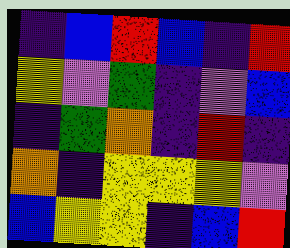[["indigo", "blue", "red", "blue", "indigo", "red"], ["yellow", "violet", "green", "indigo", "violet", "blue"], ["indigo", "green", "orange", "indigo", "red", "indigo"], ["orange", "indigo", "yellow", "yellow", "yellow", "violet"], ["blue", "yellow", "yellow", "indigo", "blue", "red"]]